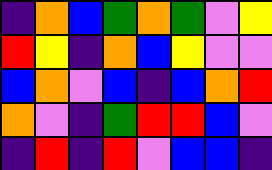[["indigo", "orange", "blue", "green", "orange", "green", "violet", "yellow"], ["red", "yellow", "indigo", "orange", "blue", "yellow", "violet", "violet"], ["blue", "orange", "violet", "blue", "indigo", "blue", "orange", "red"], ["orange", "violet", "indigo", "green", "red", "red", "blue", "violet"], ["indigo", "red", "indigo", "red", "violet", "blue", "blue", "indigo"]]